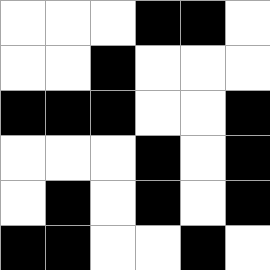[["white", "white", "white", "black", "black", "white"], ["white", "white", "black", "white", "white", "white"], ["black", "black", "black", "white", "white", "black"], ["white", "white", "white", "black", "white", "black"], ["white", "black", "white", "black", "white", "black"], ["black", "black", "white", "white", "black", "white"]]